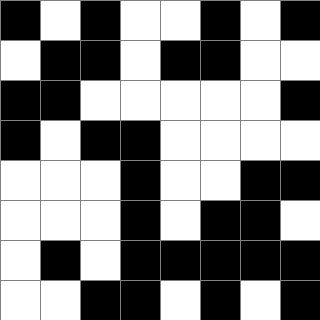[["black", "white", "black", "white", "white", "black", "white", "black"], ["white", "black", "black", "white", "black", "black", "white", "white"], ["black", "black", "white", "white", "white", "white", "white", "black"], ["black", "white", "black", "black", "white", "white", "white", "white"], ["white", "white", "white", "black", "white", "white", "black", "black"], ["white", "white", "white", "black", "white", "black", "black", "white"], ["white", "black", "white", "black", "black", "black", "black", "black"], ["white", "white", "black", "black", "white", "black", "white", "black"]]